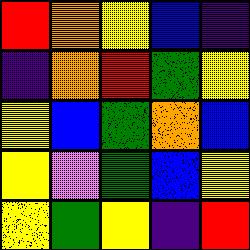[["red", "orange", "yellow", "blue", "indigo"], ["indigo", "orange", "red", "green", "yellow"], ["yellow", "blue", "green", "orange", "blue"], ["yellow", "violet", "green", "blue", "yellow"], ["yellow", "green", "yellow", "indigo", "red"]]